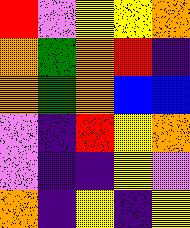[["red", "violet", "yellow", "yellow", "orange"], ["orange", "green", "orange", "red", "indigo"], ["orange", "green", "orange", "blue", "blue"], ["violet", "indigo", "red", "yellow", "orange"], ["violet", "indigo", "indigo", "yellow", "violet"], ["orange", "indigo", "yellow", "indigo", "yellow"]]